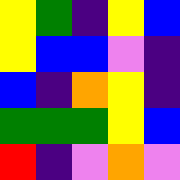[["yellow", "green", "indigo", "yellow", "blue"], ["yellow", "blue", "blue", "violet", "indigo"], ["blue", "indigo", "orange", "yellow", "indigo"], ["green", "green", "green", "yellow", "blue"], ["red", "indigo", "violet", "orange", "violet"]]